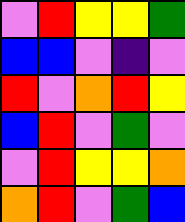[["violet", "red", "yellow", "yellow", "green"], ["blue", "blue", "violet", "indigo", "violet"], ["red", "violet", "orange", "red", "yellow"], ["blue", "red", "violet", "green", "violet"], ["violet", "red", "yellow", "yellow", "orange"], ["orange", "red", "violet", "green", "blue"]]